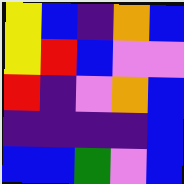[["yellow", "blue", "indigo", "orange", "blue"], ["yellow", "red", "blue", "violet", "violet"], ["red", "indigo", "violet", "orange", "blue"], ["indigo", "indigo", "indigo", "indigo", "blue"], ["blue", "blue", "green", "violet", "blue"]]